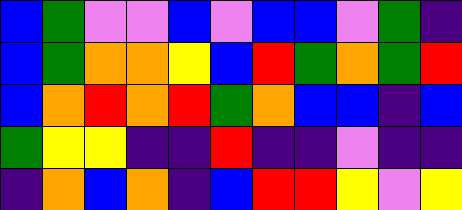[["blue", "green", "violet", "violet", "blue", "violet", "blue", "blue", "violet", "green", "indigo"], ["blue", "green", "orange", "orange", "yellow", "blue", "red", "green", "orange", "green", "red"], ["blue", "orange", "red", "orange", "red", "green", "orange", "blue", "blue", "indigo", "blue"], ["green", "yellow", "yellow", "indigo", "indigo", "red", "indigo", "indigo", "violet", "indigo", "indigo"], ["indigo", "orange", "blue", "orange", "indigo", "blue", "red", "red", "yellow", "violet", "yellow"]]